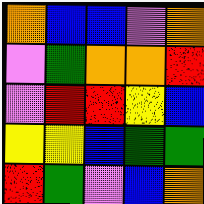[["orange", "blue", "blue", "violet", "orange"], ["violet", "green", "orange", "orange", "red"], ["violet", "red", "red", "yellow", "blue"], ["yellow", "yellow", "blue", "green", "green"], ["red", "green", "violet", "blue", "orange"]]